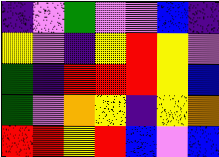[["indigo", "violet", "green", "violet", "violet", "blue", "indigo"], ["yellow", "violet", "indigo", "yellow", "red", "yellow", "violet"], ["green", "indigo", "red", "red", "red", "yellow", "blue"], ["green", "violet", "orange", "yellow", "indigo", "yellow", "orange"], ["red", "red", "yellow", "red", "blue", "violet", "blue"]]